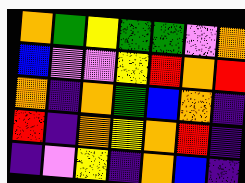[["orange", "green", "yellow", "green", "green", "violet", "orange"], ["blue", "violet", "violet", "yellow", "red", "orange", "red"], ["orange", "indigo", "orange", "green", "blue", "orange", "indigo"], ["red", "indigo", "orange", "yellow", "orange", "red", "indigo"], ["indigo", "violet", "yellow", "indigo", "orange", "blue", "indigo"]]